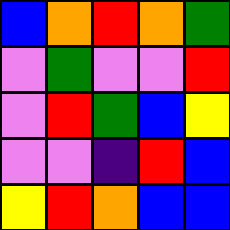[["blue", "orange", "red", "orange", "green"], ["violet", "green", "violet", "violet", "red"], ["violet", "red", "green", "blue", "yellow"], ["violet", "violet", "indigo", "red", "blue"], ["yellow", "red", "orange", "blue", "blue"]]